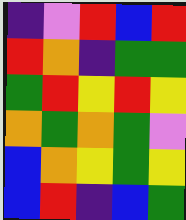[["indigo", "violet", "red", "blue", "red"], ["red", "orange", "indigo", "green", "green"], ["green", "red", "yellow", "red", "yellow"], ["orange", "green", "orange", "green", "violet"], ["blue", "orange", "yellow", "green", "yellow"], ["blue", "red", "indigo", "blue", "green"]]